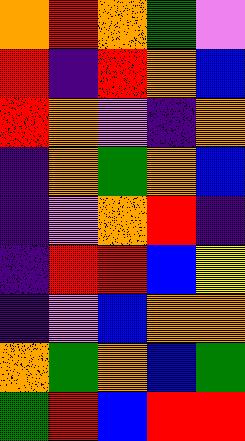[["orange", "red", "orange", "green", "violet"], ["red", "indigo", "red", "orange", "blue"], ["red", "orange", "violet", "indigo", "orange"], ["indigo", "orange", "green", "orange", "blue"], ["indigo", "violet", "orange", "red", "indigo"], ["indigo", "red", "red", "blue", "yellow"], ["indigo", "violet", "blue", "orange", "orange"], ["orange", "green", "orange", "blue", "green"], ["green", "red", "blue", "red", "red"]]